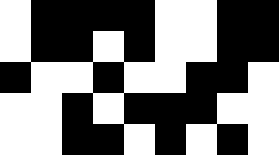[["white", "black", "black", "black", "black", "white", "white", "black", "black"], ["white", "black", "black", "white", "black", "white", "white", "black", "black"], ["black", "white", "white", "black", "white", "white", "black", "black", "white"], ["white", "white", "black", "white", "black", "black", "black", "white", "white"], ["white", "white", "black", "black", "white", "black", "white", "black", "white"]]